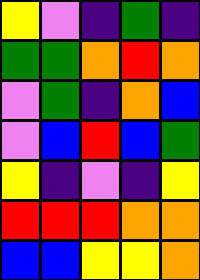[["yellow", "violet", "indigo", "green", "indigo"], ["green", "green", "orange", "red", "orange"], ["violet", "green", "indigo", "orange", "blue"], ["violet", "blue", "red", "blue", "green"], ["yellow", "indigo", "violet", "indigo", "yellow"], ["red", "red", "red", "orange", "orange"], ["blue", "blue", "yellow", "yellow", "orange"]]